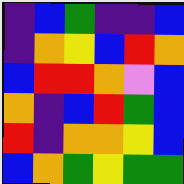[["indigo", "blue", "green", "indigo", "indigo", "blue"], ["indigo", "orange", "yellow", "blue", "red", "orange"], ["blue", "red", "red", "orange", "violet", "blue"], ["orange", "indigo", "blue", "red", "green", "blue"], ["red", "indigo", "orange", "orange", "yellow", "blue"], ["blue", "orange", "green", "yellow", "green", "green"]]